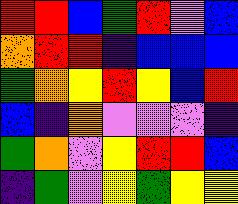[["red", "red", "blue", "green", "red", "violet", "blue"], ["orange", "red", "red", "indigo", "blue", "blue", "blue"], ["green", "orange", "yellow", "red", "yellow", "blue", "red"], ["blue", "indigo", "orange", "violet", "violet", "violet", "indigo"], ["green", "orange", "violet", "yellow", "red", "red", "blue"], ["indigo", "green", "violet", "yellow", "green", "yellow", "yellow"]]